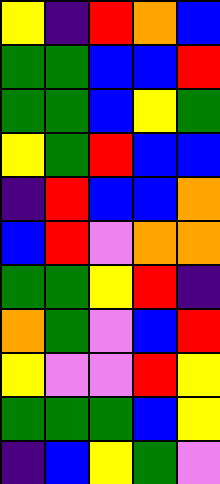[["yellow", "indigo", "red", "orange", "blue"], ["green", "green", "blue", "blue", "red"], ["green", "green", "blue", "yellow", "green"], ["yellow", "green", "red", "blue", "blue"], ["indigo", "red", "blue", "blue", "orange"], ["blue", "red", "violet", "orange", "orange"], ["green", "green", "yellow", "red", "indigo"], ["orange", "green", "violet", "blue", "red"], ["yellow", "violet", "violet", "red", "yellow"], ["green", "green", "green", "blue", "yellow"], ["indigo", "blue", "yellow", "green", "violet"]]